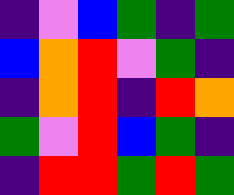[["indigo", "violet", "blue", "green", "indigo", "green"], ["blue", "orange", "red", "violet", "green", "indigo"], ["indigo", "orange", "red", "indigo", "red", "orange"], ["green", "violet", "red", "blue", "green", "indigo"], ["indigo", "red", "red", "green", "red", "green"]]